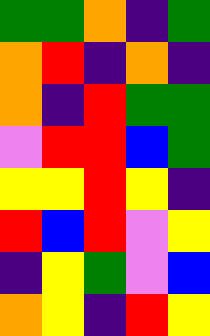[["green", "green", "orange", "indigo", "green"], ["orange", "red", "indigo", "orange", "indigo"], ["orange", "indigo", "red", "green", "green"], ["violet", "red", "red", "blue", "green"], ["yellow", "yellow", "red", "yellow", "indigo"], ["red", "blue", "red", "violet", "yellow"], ["indigo", "yellow", "green", "violet", "blue"], ["orange", "yellow", "indigo", "red", "yellow"]]